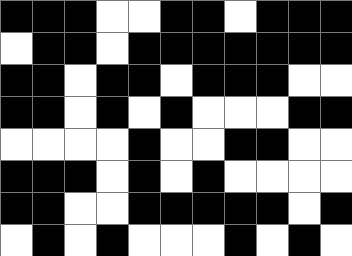[["black", "black", "black", "white", "white", "black", "black", "white", "black", "black", "black"], ["white", "black", "black", "white", "black", "black", "black", "black", "black", "black", "black"], ["black", "black", "white", "black", "black", "white", "black", "black", "black", "white", "white"], ["black", "black", "white", "black", "white", "black", "white", "white", "white", "black", "black"], ["white", "white", "white", "white", "black", "white", "white", "black", "black", "white", "white"], ["black", "black", "black", "white", "black", "white", "black", "white", "white", "white", "white"], ["black", "black", "white", "white", "black", "black", "black", "black", "black", "white", "black"], ["white", "black", "white", "black", "white", "white", "white", "black", "white", "black", "white"]]